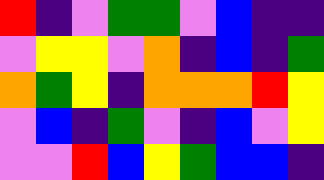[["red", "indigo", "violet", "green", "green", "violet", "blue", "indigo", "indigo"], ["violet", "yellow", "yellow", "violet", "orange", "indigo", "blue", "indigo", "green"], ["orange", "green", "yellow", "indigo", "orange", "orange", "orange", "red", "yellow"], ["violet", "blue", "indigo", "green", "violet", "indigo", "blue", "violet", "yellow"], ["violet", "violet", "red", "blue", "yellow", "green", "blue", "blue", "indigo"]]